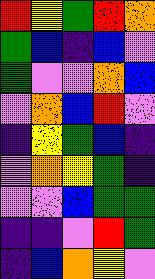[["red", "yellow", "green", "red", "orange"], ["green", "blue", "indigo", "blue", "violet"], ["green", "violet", "violet", "orange", "blue"], ["violet", "orange", "blue", "red", "violet"], ["indigo", "yellow", "green", "blue", "indigo"], ["violet", "orange", "yellow", "green", "indigo"], ["violet", "violet", "blue", "green", "green"], ["indigo", "indigo", "violet", "red", "green"], ["indigo", "blue", "orange", "yellow", "violet"]]